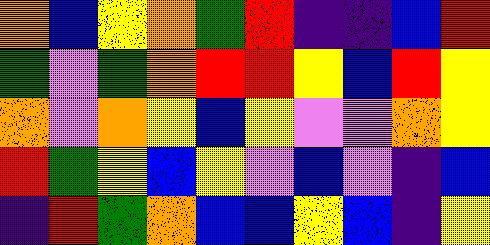[["orange", "blue", "yellow", "orange", "green", "red", "indigo", "indigo", "blue", "red"], ["green", "violet", "green", "orange", "red", "red", "yellow", "blue", "red", "yellow"], ["orange", "violet", "orange", "yellow", "blue", "yellow", "violet", "violet", "orange", "yellow"], ["red", "green", "yellow", "blue", "yellow", "violet", "blue", "violet", "indigo", "blue"], ["indigo", "red", "green", "orange", "blue", "blue", "yellow", "blue", "indigo", "yellow"]]